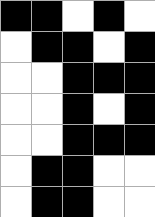[["black", "black", "white", "black", "white"], ["white", "black", "black", "white", "black"], ["white", "white", "black", "black", "black"], ["white", "white", "black", "white", "black"], ["white", "white", "black", "black", "black"], ["white", "black", "black", "white", "white"], ["white", "black", "black", "white", "white"]]